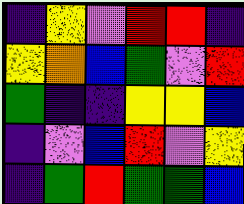[["indigo", "yellow", "violet", "red", "red", "indigo"], ["yellow", "orange", "blue", "green", "violet", "red"], ["green", "indigo", "indigo", "yellow", "yellow", "blue"], ["indigo", "violet", "blue", "red", "violet", "yellow"], ["indigo", "green", "red", "green", "green", "blue"]]